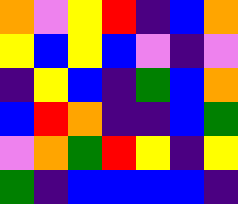[["orange", "violet", "yellow", "red", "indigo", "blue", "orange"], ["yellow", "blue", "yellow", "blue", "violet", "indigo", "violet"], ["indigo", "yellow", "blue", "indigo", "green", "blue", "orange"], ["blue", "red", "orange", "indigo", "indigo", "blue", "green"], ["violet", "orange", "green", "red", "yellow", "indigo", "yellow"], ["green", "indigo", "blue", "blue", "blue", "blue", "indigo"]]